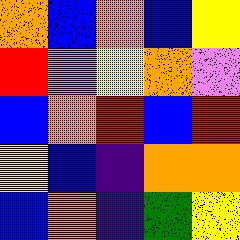[["orange", "blue", "orange", "blue", "yellow"], ["red", "violet", "yellow", "orange", "violet"], ["blue", "orange", "red", "blue", "red"], ["yellow", "blue", "indigo", "orange", "orange"], ["blue", "orange", "indigo", "green", "yellow"]]